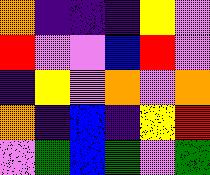[["orange", "indigo", "indigo", "indigo", "yellow", "violet"], ["red", "violet", "violet", "blue", "red", "violet"], ["indigo", "yellow", "violet", "orange", "violet", "orange"], ["orange", "indigo", "blue", "indigo", "yellow", "red"], ["violet", "green", "blue", "green", "violet", "green"]]